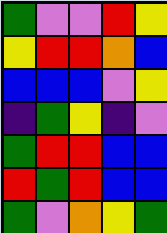[["green", "violet", "violet", "red", "yellow"], ["yellow", "red", "red", "orange", "blue"], ["blue", "blue", "blue", "violet", "yellow"], ["indigo", "green", "yellow", "indigo", "violet"], ["green", "red", "red", "blue", "blue"], ["red", "green", "red", "blue", "blue"], ["green", "violet", "orange", "yellow", "green"]]